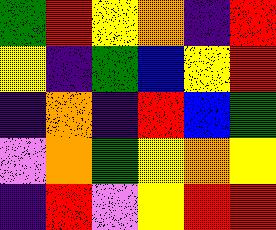[["green", "red", "yellow", "orange", "indigo", "red"], ["yellow", "indigo", "green", "blue", "yellow", "red"], ["indigo", "orange", "indigo", "red", "blue", "green"], ["violet", "orange", "green", "yellow", "orange", "yellow"], ["indigo", "red", "violet", "yellow", "red", "red"]]